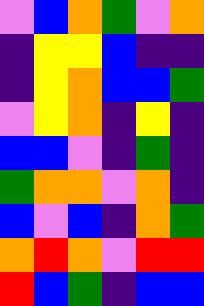[["violet", "blue", "orange", "green", "violet", "orange"], ["indigo", "yellow", "yellow", "blue", "indigo", "indigo"], ["indigo", "yellow", "orange", "blue", "blue", "green"], ["violet", "yellow", "orange", "indigo", "yellow", "indigo"], ["blue", "blue", "violet", "indigo", "green", "indigo"], ["green", "orange", "orange", "violet", "orange", "indigo"], ["blue", "violet", "blue", "indigo", "orange", "green"], ["orange", "red", "orange", "violet", "red", "red"], ["red", "blue", "green", "indigo", "blue", "blue"]]